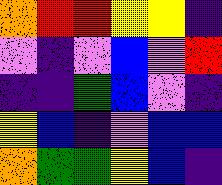[["orange", "red", "red", "yellow", "yellow", "indigo"], ["violet", "indigo", "violet", "blue", "violet", "red"], ["indigo", "indigo", "green", "blue", "violet", "indigo"], ["yellow", "blue", "indigo", "violet", "blue", "blue"], ["orange", "green", "green", "yellow", "blue", "indigo"]]